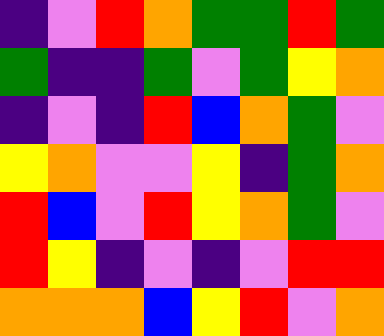[["indigo", "violet", "red", "orange", "green", "green", "red", "green"], ["green", "indigo", "indigo", "green", "violet", "green", "yellow", "orange"], ["indigo", "violet", "indigo", "red", "blue", "orange", "green", "violet"], ["yellow", "orange", "violet", "violet", "yellow", "indigo", "green", "orange"], ["red", "blue", "violet", "red", "yellow", "orange", "green", "violet"], ["red", "yellow", "indigo", "violet", "indigo", "violet", "red", "red"], ["orange", "orange", "orange", "blue", "yellow", "red", "violet", "orange"]]